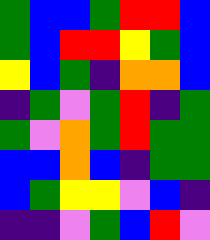[["green", "blue", "blue", "green", "red", "red", "blue"], ["green", "blue", "red", "red", "yellow", "green", "blue"], ["yellow", "blue", "green", "indigo", "orange", "orange", "blue"], ["indigo", "green", "violet", "green", "red", "indigo", "green"], ["green", "violet", "orange", "green", "red", "green", "green"], ["blue", "blue", "orange", "blue", "indigo", "green", "green"], ["blue", "green", "yellow", "yellow", "violet", "blue", "indigo"], ["indigo", "indigo", "violet", "green", "blue", "red", "violet"]]